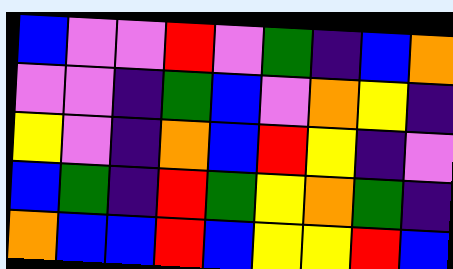[["blue", "violet", "violet", "red", "violet", "green", "indigo", "blue", "orange"], ["violet", "violet", "indigo", "green", "blue", "violet", "orange", "yellow", "indigo"], ["yellow", "violet", "indigo", "orange", "blue", "red", "yellow", "indigo", "violet"], ["blue", "green", "indigo", "red", "green", "yellow", "orange", "green", "indigo"], ["orange", "blue", "blue", "red", "blue", "yellow", "yellow", "red", "blue"]]